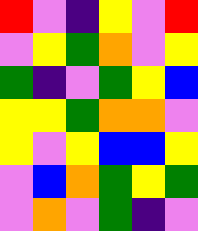[["red", "violet", "indigo", "yellow", "violet", "red"], ["violet", "yellow", "green", "orange", "violet", "yellow"], ["green", "indigo", "violet", "green", "yellow", "blue"], ["yellow", "yellow", "green", "orange", "orange", "violet"], ["yellow", "violet", "yellow", "blue", "blue", "yellow"], ["violet", "blue", "orange", "green", "yellow", "green"], ["violet", "orange", "violet", "green", "indigo", "violet"]]